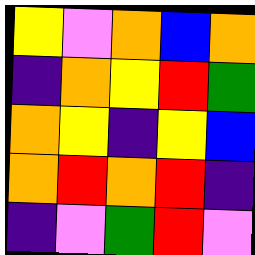[["yellow", "violet", "orange", "blue", "orange"], ["indigo", "orange", "yellow", "red", "green"], ["orange", "yellow", "indigo", "yellow", "blue"], ["orange", "red", "orange", "red", "indigo"], ["indigo", "violet", "green", "red", "violet"]]